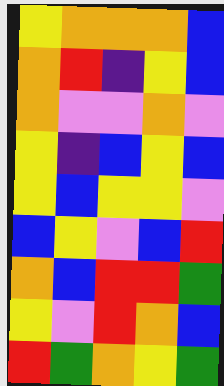[["yellow", "orange", "orange", "orange", "blue"], ["orange", "red", "indigo", "yellow", "blue"], ["orange", "violet", "violet", "orange", "violet"], ["yellow", "indigo", "blue", "yellow", "blue"], ["yellow", "blue", "yellow", "yellow", "violet"], ["blue", "yellow", "violet", "blue", "red"], ["orange", "blue", "red", "red", "green"], ["yellow", "violet", "red", "orange", "blue"], ["red", "green", "orange", "yellow", "green"]]